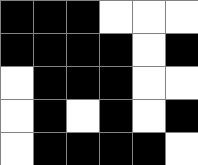[["black", "black", "black", "white", "white", "white"], ["black", "black", "black", "black", "white", "black"], ["white", "black", "black", "black", "white", "white"], ["white", "black", "white", "black", "white", "black"], ["white", "black", "black", "black", "black", "white"]]